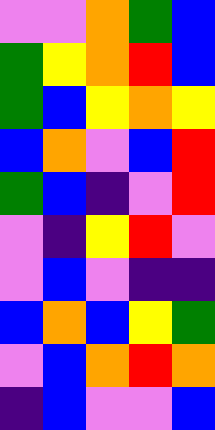[["violet", "violet", "orange", "green", "blue"], ["green", "yellow", "orange", "red", "blue"], ["green", "blue", "yellow", "orange", "yellow"], ["blue", "orange", "violet", "blue", "red"], ["green", "blue", "indigo", "violet", "red"], ["violet", "indigo", "yellow", "red", "violet"], ["violet", "blue", "violet", "indigo", "indigo"], ["blue", "orange", "blue", "yellow", "green"], ["violet", "blue", "orange", "red", "orange"], ["indigo", "blue", "violet", "violet", "blue"]]